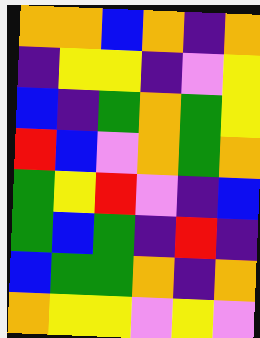[["orange", "orange", "blue", "orange", "indigo", "orange"], ["indigo", "yellow", "yellow", "indigo", "violet", "yellow"], ["blue", "indigo", "green", "orange", "green", "yellow"], ["red", "blue", "violet", "orange", "green", "orange"], ["green", "yellow", "red", "violet", "indigo", "blue"], ["green", "blue", "green", "indigo", "red", "indigo"], ["blue", "green", "green", "orange", "indigo", "orange"], ["orange", "yellow", "yellow", "violet", "yellow", "violet"]]